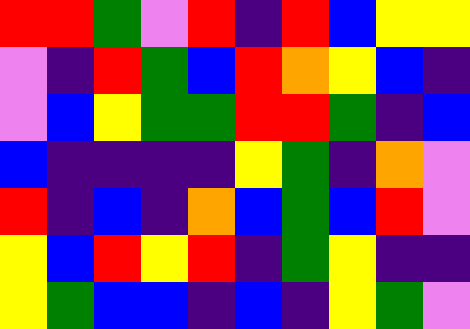[["red", "red", "green", "violet", "red", "indigo", "red", "blue", "yellow", "yellow"], ["violet", "indigo", "red", "green", "blue", "red", "orange", "yellow", "blue", "indigo"], ["violet", "blue", "yellow", "green", "green", "red", "red", "green", "indigo", "blue"], ["blue", "indigo", "indigo", "indigo", "indigo", "yellow", "green", "indigo", "orange", "violet"], ["red", "indigo", "blue", "indigo", "orange", "blue", "green", "blue", "red", "violet"], ["yellow", "blue", "red", "yellow", "red", "indigo", "green", "yellow", "indigo", "indigo"], ["yellow", "green", "blue", "blue", "indigo", "blue", "indigo", "yellow", "green", "violet"]]